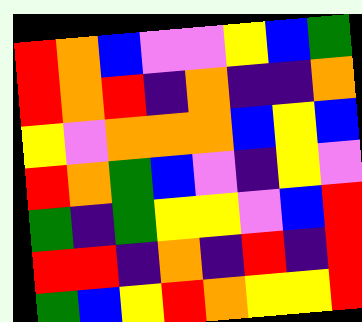[["red", "orange", "blue", "violet", "violet", "yellow", "blue", "green"], ["red", "orange", "red", "indigo", "orange", "indigo", "indigo", "orange"], ["yellow", "violet", "orange", "orange", "orange", "blue", "yellow", "blue"], ["red", "orange", "green", "blue", "violet", "indigo", "yellow", "violet"], ["green", "indigo", "green", "yellow", "yellow", "violet", "blue", "red"], ["red", "red", "indigo", "orange", "indigo", "red", "indigo", "red"], ["green", "blue", "yellow", "red", "orange", "yellow", "yellow", "red"]]